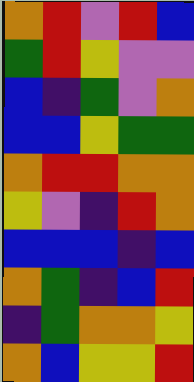[["orange", "red", "violet", "red", "blue"], ["green", "red", "yellow", "violet", "violet"], ["blue", "indigo", "green", "violet", "orange"], ["blue", "blue", "yellow", "green", "green"], ["orange", "red", "red", "orange", "orange"], ["yellow", "violet", "indigo", "red", "orange"], ["blue", "blue", "blue", "indigo", "blue"], ["orange", "green", "indigo", "blue", "red"], ["indigo", "green", "orange", "orange", "yellow"], ["orange", "blue", "yellow", "yellow", "red"]]